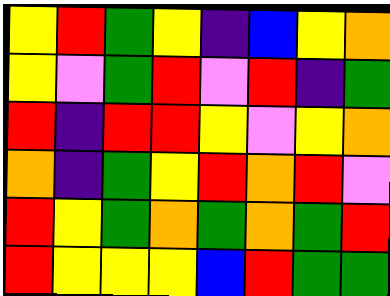[["yellow", "red", "green", "yellow", "indigo", "blue", "yellow", "orange"], ["yellow", "violet", "green", "red", "violet", "red", "indigo", "green"], ["red", "indigo", "red", "red", "yellow", "violet", "yellow", "orange"], ["orange", "indigo", "green", "yellow", "red", "orange", "red", "violet"], ["red", "yellow", "green", "orange", "green", "orange", "green", "red"], ["red", "yellow", "yellow", "yellow", "blue", "red", "green", "green"]]